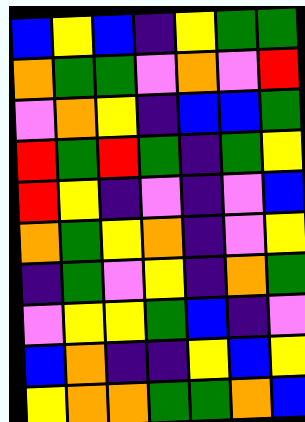[["blue", "yellow", "blue", "indigo", "yellow", "green", "green"], ["orange", "green", "green", "violet", "orange", "violet", "red"], ["violet", "orange", "yellow", "indigo", "blue", "blue", "green"], ["red", "green", "red", "green", "indigo", "green", "yellow"], ["red", "yellow", "indigo", "violet", "indigo", "violet", "blue"], ["orange", "green", "yellow", "orange", "indigo", "violet", "yellow"], ["indigo", "green", "violet", "yellow", "indigo", "orange", "green"], ["violet", "yellow", "yellow", "green", "blue", "indigo", "violet"], ["blue", "orange", "indigo", "indigo", "yellow", "blue", "yellow"], ["yellow", "orange", "orange", "green", "green", "orange", "blue"]]